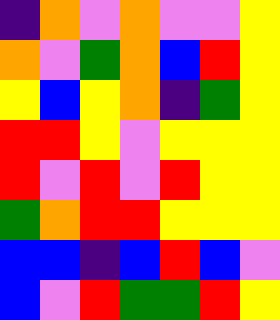[["indigo", "orange", "violet", "orange", "violet", "violet", "yellow"], ["orange", "violet", "green", "orange", "blue", "red", "yellow"], ["yellow", "blue", "yellow", "orange", "indigo", "green", "yellow"], ["red", "red", "yellow", "violet", "yellow", "yellow", "yellow"], ["red", "violet", "red", "violet", "red", "yellow", "yellow"], ["green", "orange", "red", "red", "yellow", "yellow", "yellow"], ["blue", "blue", "indigo", "blue", "red", "blue", "violet"], ["blue", "violet", "red", "green", "green", "red", "yellow"]]